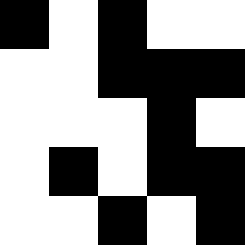[["black", "white", "black", "white", "white"], ["white", "white", "black", "black", "black"], ["white", "white", "white", "black", "white"], ["white", "black", "white", "black", "black"], ["white", "white", "black", "white", "black"]]